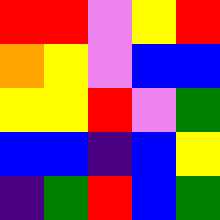[["red", "red", "violet", "yellow", "red"], ["orange", "yellow", "violet", "blue", "blue"], ["yellow", "yellow", "red", "violet", "green"], ["blue", "blue", "indigo", "blue", "yellow"], ["indigo", "green", "red", "blue", "green"]]